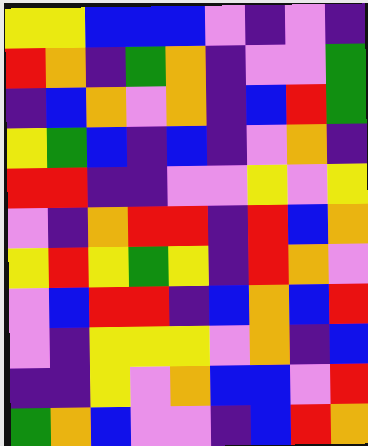[["yellow", "yellow", "blue", "blue", "blue", "violet", "indigo", "violet", "indigo"], ["red", "orange", "indigo", "green", "orange", "indigo", "violet", "violet", "green"], ["indigo", "blue", "orange", "violet", "orange", "indigo", "blue", "red", "green"], ["yellow", "green", "blue", "indigo", "blue", "indigo", "violet", "orange", "indigo"], ["red", "red", "indigo", "indigo", "violet", "violet", "yellow", "violet", "yellow"], ["violet", "indigo", "orange", "red", "red", "indigo", "red", "blue", "orange"], ["yellow", "red", "yellow", "green", "yellow", "indigo", "red", "orange", "violet"], ["violet", "blue", "red", "red", "indigo", "blue", "orange", "blue", "red"], ["violet", "indigo", "yellow", "yellow", "yellow", "violet", "orange", "indigo", "blue"], ["indigo", "indigo", "yellow", "violet", "orange", "blue", "blue", "violet", "red"], ["green", "orange", "blue", "violet", "violet", "indigo", "blue", "red", "orange"]]